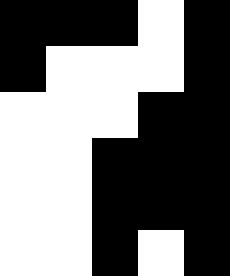[["black", "black", "black", "white", "black"], ["black", "white", "white", "white", "black"], ["white", "white", "white", "black", "black"], ["white", "white", "black", "black", "black"], ["white", "white", "black", "black", "black"], ["white", "white", "black", "white", "black"]]